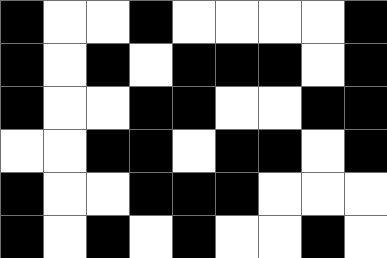[["black", "white", "white", "black", "white", "white", "white", "white", "black"], ["black", "white", "black", "white", "black", "black", "black", "white", "black"], ["black", "white", "white", "black", "black", "white", "white", "black", "black"], ["white", "white", "black", "black", "white", "black", "black", "white", "black"], ["black", "white", "white", "black", "black", "black", "white", "white", "white"], ["black", "white", "black", "white", "black", "white", "white", "black", "white"]]